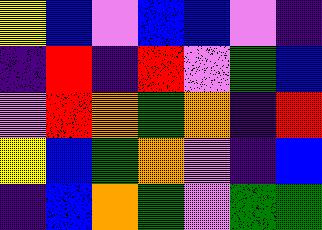[["yellow", "blue", "violet", "blue", "blue", "violet", "indigo"], ["indigo", "red", "indigo", "red", "violet", "green", "blue"], ["violet", "red", "orange", "green", "orange", "indigo", "red"], ["yellow", "blue", "green", "orange", "violet", "indigo", "blue"], ["indigo", "blue", "orange", "green", "violet", "green", "green"]]